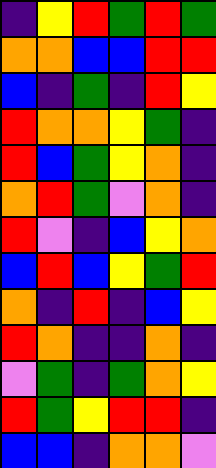[["indigo", "yellow", "red", "green", "red", "green"], ["orange", "orange", "blue", "blue", "red", "red"], ["blue", "indigo", "green", "indigo", "red", "yellow"], ["red", "orange", "orange", "yellow", "green", "indigo"], ["red", "blue", "green", "yellow", "orange", "indigo"], ["orange", "red", "green", "violet", "orange", "indigo"], ["red", "violet", "indigo", "blue", "yellow", "orange"], ["blue", "red", "blue", "yellow", "green", "red"], ["orange", "indigo", "red", "indigo", "blue", "yellow"], ["red", "orange", "indigo", "indigo", "orange", "indigo"], ["violet", "green", "indigo", "green", "orange", "yellow"], ["red", "green", "yellow", "red", "red", "indigo"], ["blue", "blue", "indigo", "orange", "orange", "violet"]]